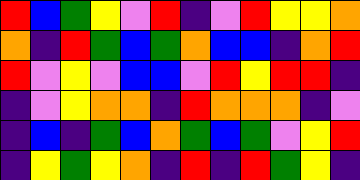[["red", "blue", "green", "yellow", "violet", "red", "indigo", "violet", "red", "yellow", "yellow", "orange"], ["orange", "indigo", "red", "green", "blue", "green", "orange", "blue", "blue", "indigo", "orange", "red"], ["red", "violet", "yellow", "violet", "blue", "blue", "violet", "red", "yellow", "red", "red", "indigo"], ["indigo", "violet", "yellow", "orange", "orange", "indigo", "red", "orange", "orange", "orange", "indigo", "violet"], ["indigo", "blue", "indigo", "green", "blue", "orange", "green", "blue", "green", "violet", "yellow", "red"], ["indigo", "yellow", "green", "yellow", "orange", "indigo", "red", "indigo", "red", "green", "yellow", "indigo"]]